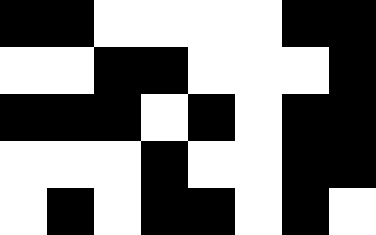[["black", "black", "white", "white", "white", "white", "black", "black"], ["white", "white", "black", "black", "white", "white", "white", "black"], ["black", "black", "black", "white", "black", "white", "black", "black"], ["white", "white", "white", "black", "white", "white", "black", "black"], ["white", "black", "white", "black", "black", "white", "black", "white"]]